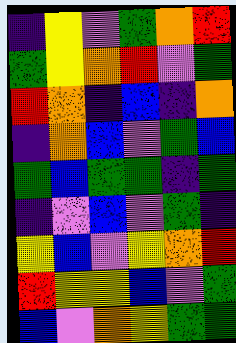[["indigo", "yellow", "violet", "green", "orange", "red"], ["green", "yellow", "orange", "red", "violet", "green"], ["red", "orange", "indigo", "blue", "indigo", "orange"], ["indigo", "orange", "blue", "violet", "green", "blue"], ["green", "blue", "green", "green", "indigo", "green"], ["indigo", "violet", "blue", "violet", "green", "indigo"], ["yellow", "blue", "violet", "yellow", "orange", "red"], ["red", "yellow", "yellow", "blue", "violet", "green"], ["blue", "violet", "orange", "yellow", "green", "green"]]